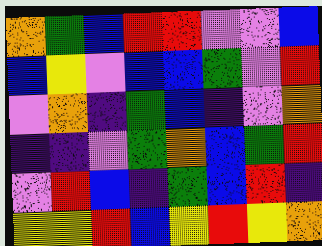[["orange", "green", "blue", "red", "red", "violet", "violet", "blue"], ["blue", "yellow", "violet", "blue", "blue", "green", "violet", "red"], ["violet", "orange", "indigo", "green", "blue", "indigo", "violet", "orange"], ["indigo", "indigo", "violet", "green", "orange", "blue", "green", "red"], ["violet", "red", "blue", "indigo", "green", "blue", "red", "indigo"], ["yellow", "yellow", "red", "blue", "yellow", "red", "yellow", "orange"]]